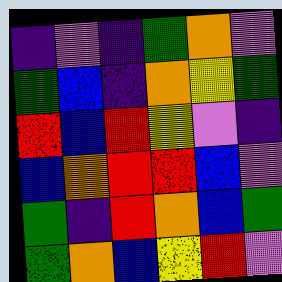[["indigo", "violet", "indigo", "green", "orange", "violet"], ["green", "blue", "indigo", "orange", "yellow", "green"], ["red", "blue", "red", "yellow", "violet", "indigo"], ["blue", "orange", "red", "red", "blue", "violet"], ["green", "indigo", "red", "orange", "blue", "green"], ["green", "orange", "blue", "yellow", "red", "violet"]]